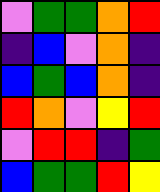[["violet", "green", "green", "orange", "red"], ["indigo", "blue", "violet", "orange", "indigo"], ["blue", "green", "blue", "orange", "indigo"], ["red", "orange", "violet", "yellow", "red"], ["violet", "red", "red", "indigo", "green"], ["blue", "green", "green", "red", "yellow"]]